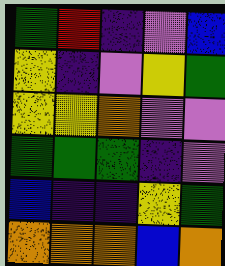[["green", "red", "indigo", "violet", "blue"], ["yellow", "indigo", "violet", "yellow", "green"], ["yellow", "yellow", "orange", "violet", "violet"], ["green", "green", "green", "indigo", "violet"], ["blue", "indigo", "indigo", "yellow", "green"], ["orange", "orange", "orange", "blue", "orange"]]